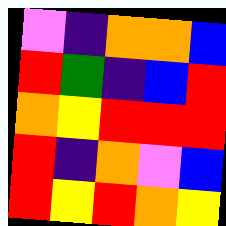[["violet", "indigo", "orange", "orange", "blue"], ["red", "green", "indigo", "blue", "red"], ["orange", "yellow", "red", "red", "red"], ["red", "indigo", "orange", "violet", "blue"], ["red", "yellow", "red", "orange", "yellow"]]